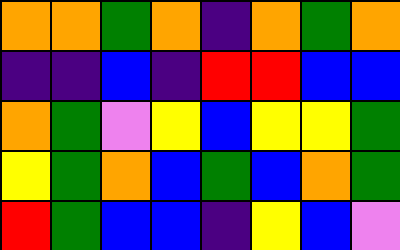[["orange", "orange", "green", "orange", "indigo", "orange", "green", "orange"], ["indigo", "indigo", "blue", "indigo", "red", "red", "blue", "blue"], ["orange", "green", "violet", "yellow", "blue", "yellow", "yellow", "green"], ["yellow", "green", "orange", "blue", "green", "blue", "orange", "green"], ["red", "green", "blue", "blue", "indigo", "yellow", "blue", "violet"]]